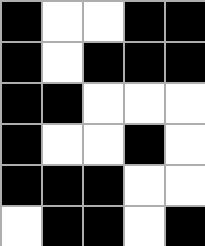[["black", "white", "white", "black", "black"], ["black", "white", "black", "black", "black"], ["black", "black", "white", "white", "white"], ["black", "white", "white", "black", "white"], ["black", "black", "black", "white", "white"], ["white", "black", "black", "white", "black"]]